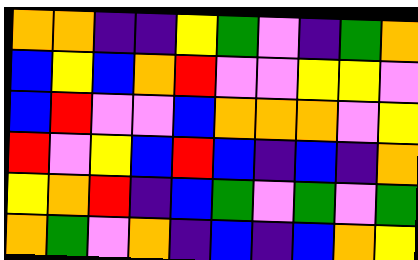[["orange", "orange", "indigo", "indigo", "yellow", "green", "violet", "indigo", "green", "orange"], ["blue", "yellow", "blue", "orange", "red", "violet", "violet", "yellow", "yellow", "violet"], ["blue", "red", "violet", "violet", "blue", "orange", "orange", "orange", "violet", "yellow"], ["red", "violet", "yellow", "blue", "red", "blue", "indigo", "blue", "indigo", "orange"], ["yellow", "orange", "red", "indigo", "blue", "green", "violet", "green", "violet", "green"], ["orange", "green", "violet", "orange", "indigo", "blue", "indigo", "blue", "orange", "yellow"]]